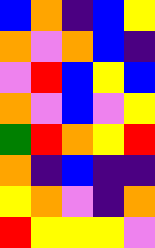[["blue", "orange", "indigo", "blue", "yellow"], ["orange", "violet", "orange", "blue", "indigo"], ["violet", "red", "blue", "yellow", "blue"], ["orange", "violet", "blue", "violet", "yellow"], ["green", "red", "orange", "yellow", "red"], ["orange", "indigo", "blue", "indigo", "indigo"], ["yellow", "orange", "violet", "indigo", "orange"], ["red", "yellow", "yellow", "yellow", "violet"]]